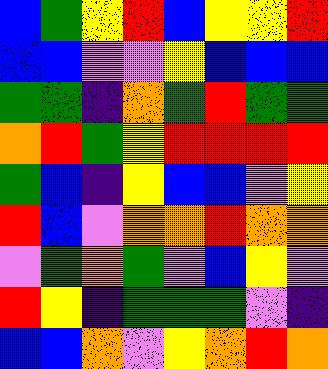[["blue", "green", "yellow", "red", "blue", "yellow", "yellow", "red"], ["blue", "blue", "violet", "violet", "yellow", "blue", "blue", "blue"], ["green", "green", "indigo", "orange", "green", "red", "green", "green"], ["orange", "red", "green", "yellow", "red", "red", "red", "red"], ["green", "blue", "indigo", "yellow", "blue", "blue", "violet", "yellow"], ["red", "blue", "violet", "orange", "orange", "red", "orange", "orange"], ["violet", "green", "orange", "green", "violet", "blue", "yellow", "violet"], ["red", "yellow", "indigo", "green", "green", "green", "violet", "indigo"], ["blue", "blue", "orange", "violet", "yellow", "orange", "red", "orange"]]